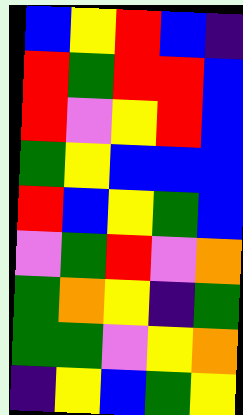[["blue", "yellow", "red", "blue", "indigo"], ["red", "green", "red", "red", "blue"], ["red", "violet", "yellow", "red", "blue"], ["green", "yellow", "blue", "blue", "blue"], ["red", "blue", "yellow", "green", "blue"], ["violet", "green", "red", "violet", "orange"], ["green", "orange", "yellow", "indigo", "green"], ["green", "green", "violet", "yellow", "orange"], ["indigo", "yellow", "blue", "green", "yellow"]]